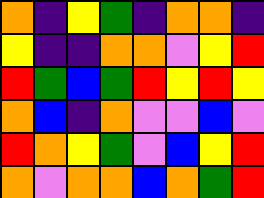[["orange", "indigo", "yellow", "green", "indigo", "orange", "orange", "indigo"], ["yellow", "indigo", "indigo", "orange", "orange", "violet", "yellow", "red"], ["red", "green", "blue", "green", "red", "yellow", "red", "yellow"], ["orange", "blue", "indigo", "orange", "violet", "violet", "blue", "violet"], ["red", "orange", "yellow", "green", "violet", "blue", "yellow", "red"], ["orange", "violet", "orange", "orange", "blue", "orange", "green", "red"]]